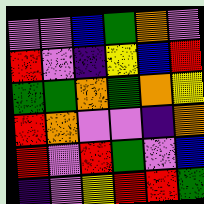[["violet", "violet", "blue", "green", "orange", "violet"], ["red", "violet", "indigo", "yellow", "blue", "red"], ["green", "green", "orange", "green", "orange", "yellow"], ["red", "orange", "violet", "violet", "indigo", "orange"], ["red", "violet", "red", "green", "violet", "blue"], ["indigo", "violet", "yellow", "red", "red", "green"]]